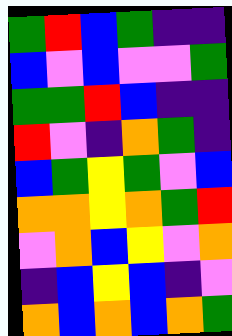[["green", "red", "blue", "green", "indigo", "indigo"], ["blue", "violet", "blue", "violet", "violet", "green"], ["green", "green", "red", "blue", "indigo", "indigo"], ["red", "violet", "indigo", "orange", "green", "indigo"], ["blue", "green", "yellow", "green", "violet", "blue"], ["orange", "orange", "yellow", "orange", "green", "red"], ["violet", "orange", "blue", "yellow", "violet", "orange"], ["indigo", "blue", "yellow", "blue", "indigo", "violet"], ["orange", "blue", "orange", "blue", "orange", "green"]]